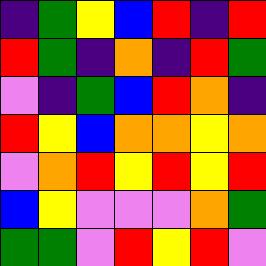[["indigo", "green", "yellow", "blue", "red", "indigo", "red"], ["red", "green", "indigo", "orange", "indigo", "red", "green"], ["violet", "indigo", "green", "blue", "red", "orange", "indigo"], ["red", "yellow", "blue", "orange", "orange", "yellow", "orange"], ["violet", "orange", "red", "yellow", "red", "yellow", "red"], ["blue", "yellow", "violet", "violet", "violet", "orange", "green"], ["green", "green", "violet", "red", "yellow", "red", "violet"]]